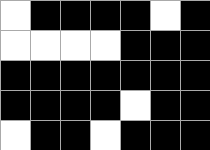[["white", "black", "black", "black", "black", "white", "black"], ["white", "white", "white", "white", "black", "black", "black"], ["black", "black", "black", "black", "black", "black", "black"], ["black", "black", "black", "black", "white", "black", "black"], ["white", "black", "black", "white", "black", "black", "black"]]